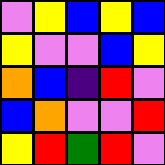[["violet", "yellow", "blue", "yellow", "blue"], ["yellow", "violet", "violet", "blue", "yellow"], ["orange", "blue", "indigo", "red", "violet"], ["blue", "orange", "violet", "violet", "red"], ["yellow", "red", "green", "red", "violet"]]